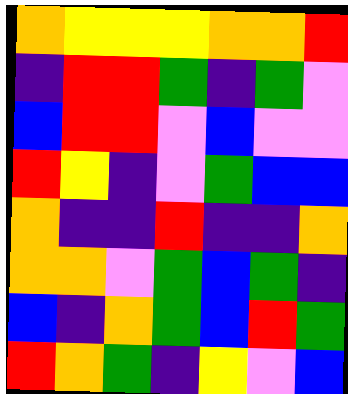[["orange", "yellow", "yellow", "yellow", "orange", "orange", "red"], ["indigo", "red", "red", "green", "indigo", "green", "violet"], ["blue", "red", "red", "violet", "blue", "violet", "violet"], ["red", "yellow", "indigo", "violet", "green", "blue", "blue"], ["orange", "indigo", "indigo", "red", "indigo", "indigo", "orange"], ["orange", "orange", "violet", "green", "blue", "green", "indigo"], ["blue", "indigo", "orange", "green", "blue", "red", "green"], ["red", "orange", "green", "indigo", "yellow", "violet", "blue"]]